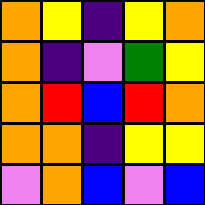[["orange", "yellow", "indigo", "yellow", "orange"], ["orange", "indigo", "violet", "green", "yellow"], ["orange", "red", "blue", "red", "orange"], ["orange", "orange", "indigo", "yellow", "yellow"], ["violet", "orange", "blue", "violet", "blue"]]